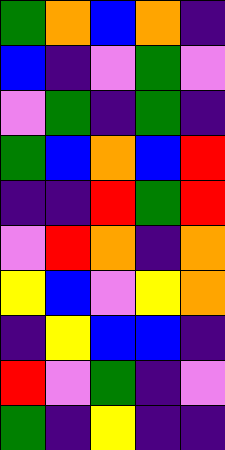[["green", "orange", "blue", "orange", "indigo"], ["blue", "indigo", "violet", "green", "violet"], ["violet", "green", "indigo", "green", "indigo"], ["green", "blue", "orange", "blue", "red"], ["indigo", "indigo", "red", "green", "red"], ["violet", "red", "orange", "indigo", "orange"], ["yellow", "blue", "violet", "yellow", "orange"], ["indigo", "yellow", "blue", "blue", "indigo"], ["red", "violet", "green", "indigo", "violet"], ["green", "indigo", "yellow", "indigo", "indigo"]]